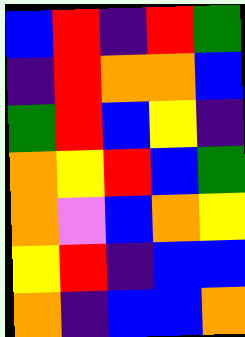[["blue", "red", "indigo", "red", "green"], ["indigo", "red", "orange", "orange", "blue"], ["green", "red", "blue", "yellow", "indigo"], ["orange", "yellow", "red", "blue", "green"], ["orange", "violet", "blue", "orange", "yellow"], ["yellow", "red", "indigo", "blue", "blue"], ["orange", "indigo", "blue", "blue", "orange"]]